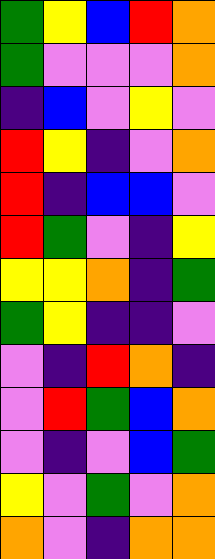[["green", "yellow", "blue", "red", "orange"], ["green", "violet", "violet", "violet", "orange"], ["indigo", "blue", "violet", "yellow", "violet"], ["red", "yellow", "indigo", "violet", "orange"], ["red", "indigo", "blue", "blue", "violet"], ["red", "green", "violet", "indigo", "yellow"], ["yellow", "yellow", "orange", "indigo", "green"], ["green", "yellow", "indigo", "indigo", "violet"], ["violet", "indigo", "red", "orange", "indigo"], ["violet", "red", "green", "blue", "orange"], ["violet", "indigo", "violet", "blue", "green"], ["yellow", "violet", "green", "violet", "orange"], ["orange", "violet", "indigo", "orange", "orange"]]